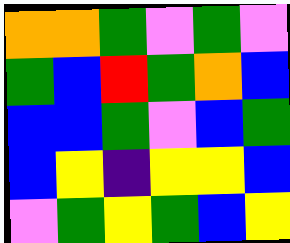[["orange", "orange", "green", "violet", "green", "violet"], ["green", "blue", "red", "green", "orange", "blue"], ["blue", "blue", "green", "violet", "blue", "green"], ["blue", "yellow", "indigo", "yellow", "yellow", "blue"], ["violet", "green", "yellow", "green", "blue", "yellow"]]